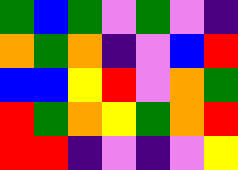[["green", "blue", "green", "violet", "green", "violet", "indigo"], ["orange", "green", "orange", "indigo", "violet", "blue", "red"], ["blue", "blue", "yellow", "red", "violet", "orange", "green"], ["red", "green", "orange", "yellow", "green", "orange", "red"], ["red", "red", "indigo", "violet", "indigo", "violet", "yellow"]]